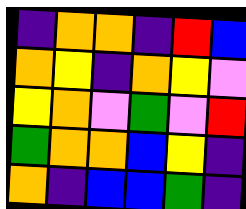[["indigo", "orange", "orange", "indigo", "red", "blue"], ["orange", "yellow", "indigo", "orange", "yellow", "violet"], ["yellow", "orange", "violet", "green", "violet", "red"], ["green", "orange", "orange", "blue", "yellow", "indigo"], ["orange", "indigo", "blue", "blue", "green", "indigo"]]